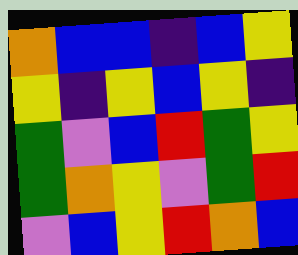[["orange", "blue", "blue", "indigo", "blue", "yellow"], ["yellow", "indigo", "yellow", "blue", "yellow", "indigo"], ["green", "violet", "blue", "red", "green", "yellow"], ["green", "orange", "yellow", "violet", "green", "red"], ["violet", "blue", "yellow", "red", "orange", "blue"]]